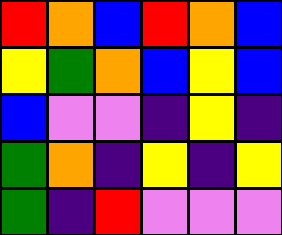[["red", "orange", "blue", "red", "orange", "blue"], ["yellow", "green", "orange", "blue", "yellow", "blue"], ["blue", "violet", "violet", "indigo", "yellow", "indigo"], ["green", "orange", "indigo", "yellow", "indigo", "yellow"], ["green", "indigo", "red", "violet", "violet", "violet"]]